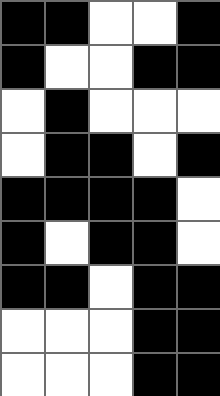[["black", "black", "white", "white", "black"], ["black", "white", "white", "black", "black"], ["white", "black", "white", "white", "white"], ["white", "black", "black", "white", "black"], ["black", "black", "black", "black", "white"], ["black", "white", "black", "black", "white"], ["black", "black", "white", "black", "black"], ["white", "white", "white", "black", "black"], ["white", "white", "white", "black", "black"]]